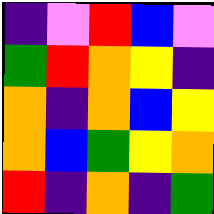[["indigo", "violet", "red", "blue", "violet"], ["green", "red", "orange", "yellow", "indigo"], ["orange", "indigo", "orange", "blue", "yellow"], ["orange", "blue", "green", "yellow", "orange"], ["red", "indigo", "orange", "indigo", "green"]]